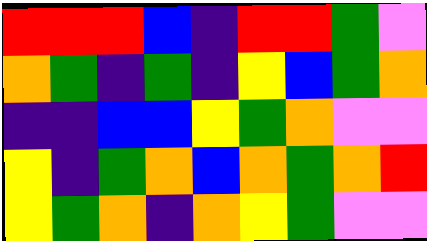[["red", "red", "red", "blue", "indigo", "red", "red", "green", "violet"], ["orange", "green", "indigo", "green", "indigo", "yellow", "blue", "green", "orange"], ["indigo", "indigo", "blue", "blue", "yellow", "green", "orange", "violet", "violet"], ["yellow", "indigo", "green", "orange", "blue", "orange", "green", "orange", "red"], ["yellow", "green", "orange", "indigo", "orange", "yellow", "green", "violet", "violet"]]